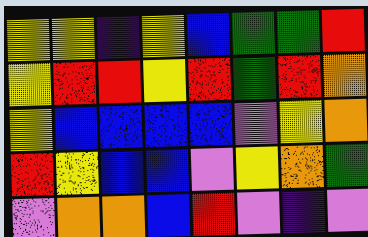[["yellow", "yellow", "indigo", "yellow", "blue", "green", "green", "red"], ["yellow", "red", "red", "yellow", "red", "green", "red", "orange"], ["yellow", "blue", "blue", "blue", "blue", "violet", "yellow", "orange"], ["red", "yellow", "blue", "blue", "violet", "yellow", "orange", "green"], ["violet", "orange", "orange", "blue", "red", "violet", "indigo", "violet"]]